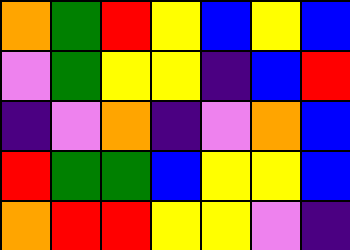[["orange", "green", "red", "yellow", "blue", "yellow", "blue"], ["violet", "green", "yellow", "yellow", "indigo", "blue", "red"], ["indigo", "violet", "orange", "indigo", "violet", "orange", "blue"], ["red", "green", "green", "blue", "yellow", "yellow", "blue"], ["orange", "red", "red", "yellow", "yellow", "violet", "indigo"]]